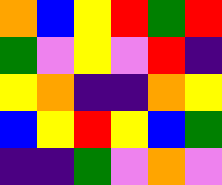[["orange", "blue", "yellow", "red", "green", "red"], ["green", "violet", "yellow", "violet", "red", "indigo"], ["yellow", "orange", "indigo", "indigo", "orange", "yellow"], ["blue", "yellow", "red", "yellow", "blue", "green"], ["indigo", "indigo", "green", "violet", "orange", "violet"]]